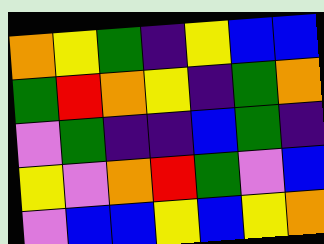[["orange", "yellow", "green", "indigo", "yellow", "blue", "blue"], ["green", "red", "orange", "yellow", "indigo", "green", "orange"], ["violet", "green", "indigo", "indigo", "blue", "green", "indigo"], ["yellow", "violet", "orange", "red", "green", "violet", "blue"], ["violet", "blue", "blue", "yellow", "blue", "yellow", "orange"]]